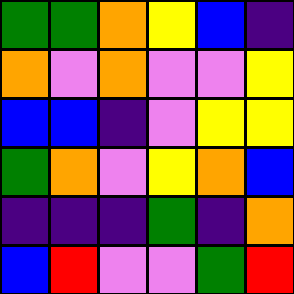[["green", "green", "orange", "yellow", "blue", "indigo"], ["orange", "violet", "orange", "violet", "violet", "yellow"], ["blue", "blue", "indigo", "violet", "yellow", "yellow"], ["green", "orange", "violet", "yellow", "orange", "blue"], ["indigo", "indigo", "indigo", "green", "indigo", "orange"], ["blue", "red", "violet", "violet", "green", "red"]]